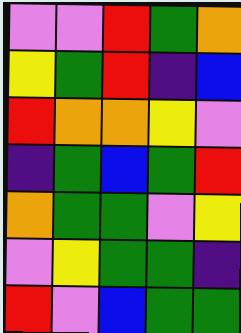[["violet", "violet", "red", "green", "orange"], ["yellow", "green", "red", "indigo", "blue"], ["red", "orange", "orange", "yellow", "violet"], ["indigo", "green", "blue", "green", "red"], ["orange", "green", "green", "violet", "yellow"], ["violet", "yellow", "green", "green", "indigo"], ["red", "violet", "blue", "green", "green"]]